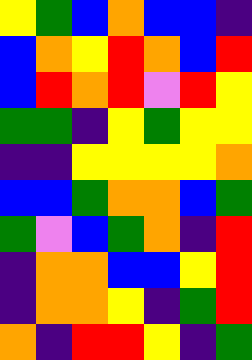[["yellow", "green", "blue", "orange", "blue", "blue", "indigo"], ["blue", "orange", "yellow", "red", "orange", "blue", "red"], ["blue", "red", "orange", "red", "violet", "red", "yellow"], ["green", "green", "indigo", "yellow", "green", "yellow", "yellow"], ["indigo", "indigo", "yellow", "yellow", "yellow", "yellow", "orange"], ["blue", "blue", "green", "orange", "orange", "blue", "green"], ["green", "violet", "blue", "green", "orange", "indigo", "red"], ["indigo", "orange", "orange", "blue", "blue", "yellow", "red"], ["indigo", "orange", "orange", "yellow", "indigo", "green", "red"], ["orange", "indigo", "red", "red", "yellow", "indigo", "green"]]